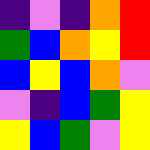[["indigo", "violet", "indigo", "orange", "red"], ["green", "blue", "orange", "yellow", "red"], ["blue", "yellow", "blue", "orange", "violet"], ["violet", "indigo", "blue", "green", "yellow"], ["yellow", "blue", "green", "violet", "yellow"]]